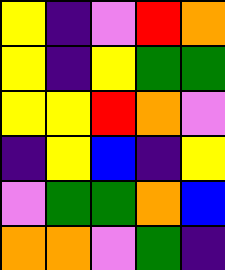[["yellow", "indigo", "violet", "red", "orange"], ["yellow", "indigo", "yellow", "green", "green"], ["yellow", "yellow", "red", "orange", "violet"], ["indigo", "yellow", "blue", "indigo", "yellow"], ["violet", "green", "green", "orange", "blue"], ["orange", "orange", "violet", "green", "indigo"]]